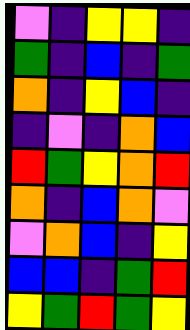[["violet", "indigo", "yellow", "yellow", "indigo"], ["green", "indigo", "blue", "indigo", "green"], ["orange", "indigo", "yellow", "blue", "indigo"], ["indigo", "violet", "indigo", "orange", "blue"], ["red", "green", "yellow", "orange", "red"], ["orange", "indigo", "blue", "orange", "violet"], ["violet", "orange", "blue", "indigo", "yellow"], ["blue", "blue", "indigo", "green", "red"], ["yellow", "green", "red", "green", "yellow"]]